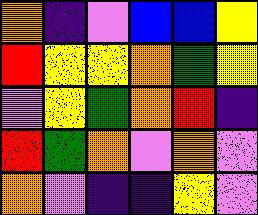[["orange", "indigo", "violet", "blue", "blue", "yellow"], ["red", "yellow", "yellow", "orange", "green", "yellow"], ["violet", "yellow", "green", "orange", "red", "indigo"], ["red", "green", "orange", "violet", "orange", "violet"], ["orange", "violet", "indigo", "indigo", "yellow", "violet"]]